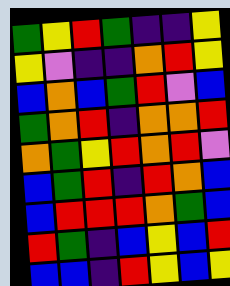[["green", "yellow", "red", "green", "indigo", "indigo", "yellow"], ["yellow", "violet", "indigo", "indigo", "orange", "red", "yellow"], ["blue", "orange", "blue", "green", "red", "violet", "blue"], ["green", "orange", "red", "indigo", "orange", "orange", "red"], ["orange", "green", "yellow", "red", "orange", "red", "violet"], ["blue", "green", "red", "indigo", "red", "orange", "blue"], ["blue", "red", "red", "red", "orange", "green", "blue"], ["red", "green", "indigo", "blue", "yellow", "blue", "red"], ["blue", "blue", "indigo", "red", "yellow", "blue", "yellow"]]